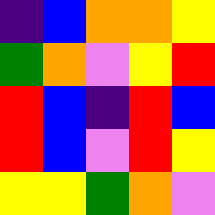[["indigo", "blue", "orange", "orange", "yellow"], ["green", "orange", "violet", "yellow", "red"], ["red", "blue", "indigo", "red", "blue"], ["red", "blue", "violet", "red", "yellow"], ["yellow", "yellow", "green", "orange", "violet"]]